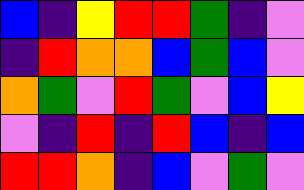[["blue", "indigo", "yellow", "red", "red", "green", "indigo", "violet"], ["indigo", "red", "orange", "orange", "blue", "green", "blue", "violet"], ["orange", "green", "violet", "red", "green", "violet", "blue", "yellow"], ["violet", "indigo", "red", "indigo", "red", "blue", "indigo", "blue"], ["red", "red", "orange", "indigo", "blue", "violet", "green", "violet"]]